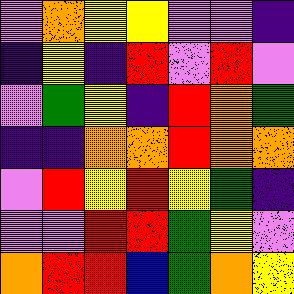[["violet", "orange", "yellow", "yellow", "violet", "violet", "indigo"], ["indigo", "yellow", "indigo", "red", "violet", "red", "violet"], ["violet", "green", "yellow", "indigo", "red", "orange", "green"], ["indigo", "indigo", "orange", "orange", "red", "orange", "orange"], ["violet", "red", "yellow", "red", "yellow", "green", "indigo"], ["violet", "violet", "red", "red", "green", "yellow", "violet"], ["orange", "red", "red", "blue", "green", "orange", "yellow"]]